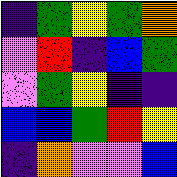[["indigo", "green", "yellow", "green", "orange"], ["violet", "red", "indigo", "blue", "green"], ["violet", "green", "yellow", "indigo", "indigo"], ["blue", "blue", "green", "red", "yellow"], ["indigo", "orange", "violet", "violet", "blue"]]